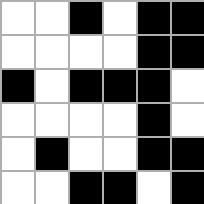[["white", "white", "black", "white", "black", "black"], ["white", "white", "white", "white", "black", "black"], ["black", "white", "black", "black", "black", "white"], ["white", "white", "white", "white", "black", "white"], ["white", "black", "white", "white", "black", "black"], ["white", "white", "black", "black", "white", "black"]]